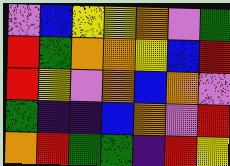[["violet", "blue", "yellow", "yellow", "orange", "violet", "green"], ["red", "green", "orange", "orange", "yellow", "blue", "red"], ["red", "yellow", "violet", "orange", "blue", "orange", "violet"], ["green", "indigo", "indigo", "blue", "orange", "violet", "red"], ["orange", "red", "green", "green", "indigo", "red", "yellow"]]